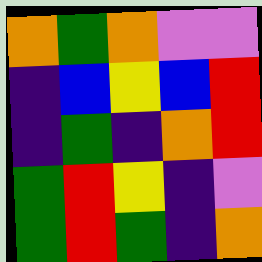[["orange", "green", "orange", "violet", "violet"], ["indigo", "blue", "yellow", "blue", "red"], ["indigo", "green", "indigo", "orange", "red"], ["green", "red", "yellow", "indigo", "violet"], ["green", "red", "green", "indigo", "orange"]]